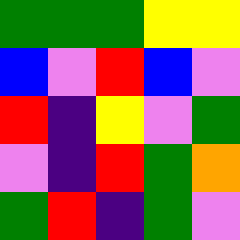[["green", "green", "green", "yellow", "yellow"], ["blue", "violet", "red", "blue", "violet"], ["red", "indigo", "yellow", "violet", "green"], ["violet", "indigo", "red", "green", "orange"], ["green", "red", "indigo", "green", "violet"]]